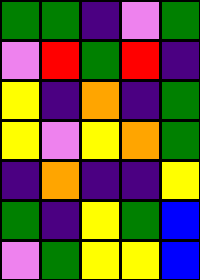[["green", "green", "indigo", "violet", "green"], ["violet", "red", "green", "red", "indigo"], ["yellow", "indigo", "orange", "indigo", "green"], ["yellow", "violet", "yellow", "orange", "green"], ["indigo", "orange", "indigo", "indigo", "yellow"], ["green", "indigo", "yellow", "green", "blue"], ["violet", "green", "yellow", "yellow", "blue"]]